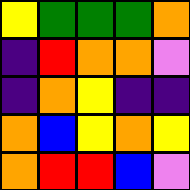[["yellow", "green", "green", "green", "orange"], ["indigo", "red", "orange", "orange", "violet"], ["indigo", "orange", "yellow", "indigo", "indigo"], ["orange", "blue", "yellow", "orange", "yellow"], ["orange", "red", "red", "blue", "violet"]]